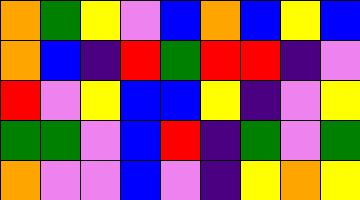[["orange", "green", "yellow", "violet", "blue", "orange", "blue", "yellow", "blue"], ["orange", "blue", "indigo", "red", "green", "red", "red", "indigo", "violet"], ["red", "violet", "yellow", "blue", "blue", "yellow", "indigo", "violet", "yellow"], ["green", "green", "violet", "blue", "red", "indigo", "green", "violet", "green"], ["orange", "violet", "violet", "blue", "violet", "indigo", "yellow", "orange", "yellow"]]